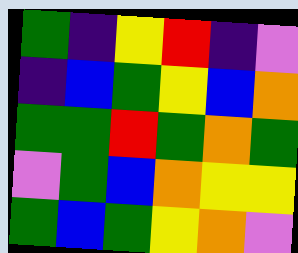[["green", "indigo", "yellow", "red", "indigo", "violet"], ["indigo", "blue", "green", "yellow", "blue", "orange"], ["green", "green", "red", "green", "orange", "green"], ["violet", "green", "blue", "orange", "yellow", "yellow"], ["green", "blue", "green", "yellow", "orange", "violet"]]